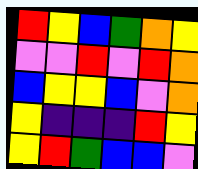[["red", "yellow", "blue", "green", "orange", "yellow"], ["violet", "violet", "red", "violet", "red", "orange"], ["blue", "yellow", "yellow", "blue", "violet", "orange"], ["yellow", "indigo", "indigo", "indigo", "red", "yellow"], ["yellow", "red", "green", "blue", "blue", "violet"]]